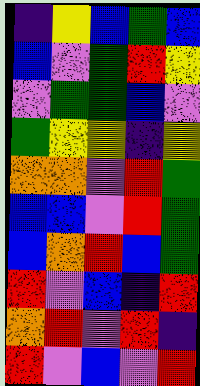[["indigo", "yellow", "blue", "green", "blue"], ["blue", "violet", "green", "red", "yellow"], ["violet", "green", "green", "blue", "violet"], ["green", "yellow", "yellow", "indigo", "yellow"], ["orange", "orange", "violet", "red", "green"], ["blue", "blue", "violet", "red", "green"], ["blue", "orange", "red", "blue", "green"], ["red", "violet", "blue", "indigo", "red"], ["orange", "red", "violet", "red", "indigo"], ["red", "violet", "blue", "violet", "red"]]